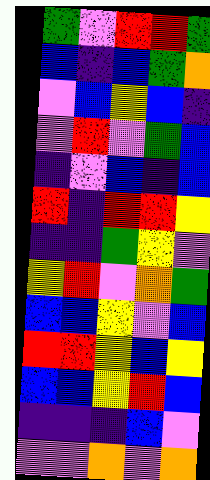[["green", "violet", "red", "red", "green"], ["blue", "indigo", "blue", "green", "orange"], ["violet", "blue", "yellow", "blue", "indigo"], ["violet", "red", "violet", "green", "blue"], ["indigo", "violet", "blue", "indigo", "blue"], ["red", "indigo", "red", "red", "yellow"], ["indigo", "indigo", "green", "yellow", "violet"], ["yellow", "red", "violet", "orange", "green"], ["blue", "blue", "yellow", "violet", "blue"], ["red", "red", "yellow", "blue", "yellow"], ["blue", "blue", "yellow", "red", "blue"], ["indigo", "indigo", "indigo", "blue", "violet"], ["violet", "violet", "orange", "violet", "orange"]]